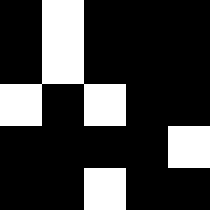[["black", "white", "black", "black", "black"], ["black", "white", "black", "black", "black"], ["white", "black", "white", "black", "black"], ["black", "black", "black", "black", "white"], ["black", "black", "white", "black", "black"]]